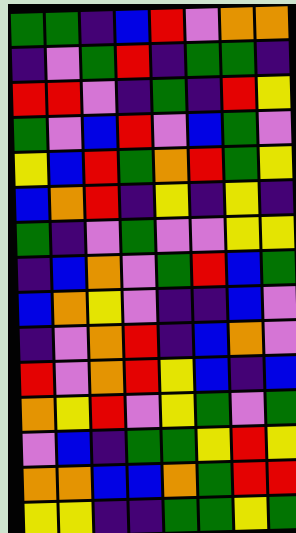[["green", "green", "indigo", "blue", "red", "violet", "orange", "orange"], ["indigo", "violet", "green", "red", "indigo", "green", "green", "indigo"], ["red", "red", "violet", "indigo", "green", "indigo", "red", "yellow"], ["green", "violet", "blue", "red", "violet", "blue", "green", "violet"], ["yellow", "blue", "red", "green", "orange", "red", "green", "yellow"], ["blue", "orange", "red", "indigo", "yellow", "indigo", "yellow", "indigo"], ["green", "indigo", "violet", "green", "violet", "violet", "yellow", "yellow"], ["indigo", "blue", "orange", "violet", "green", "red", "blue", "green"], ["blue", "orange", "yellow", "violet", "indigo", "indigo", "blue", "violet"], ["indigo", "violet", "orange", "red", "indigo", "blue", "orange", "violet"], ["red", "violet", "orange", "red", "yellow", "blue", "indigo", "blue"], ["orange", "yellow", "red", "violet", "yellow", "green", "violet", "green"], ["violet", "blue", "indigo", "green", "green", "yellow", "red", "yellow"], ["orange", "orange", "blue", "blue", "orange", "green", "red", "red"], ["yellow", "yellow", "indigo", "indigo", "green", "green", "yellow", "green"]]